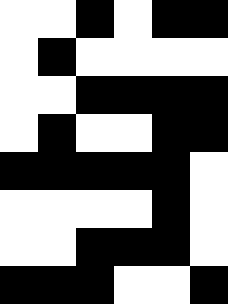[["white", "white", "black", "white", "black", "black"], ["white", "black", "white", "white", "white", "white"], ["white", "white", "black", "black", "black", "black"], ["white", "black", "white", "white", "black", "black"], ["black", "black", "black", "black", "black", "white"], ["white", "white", "white", "white", "black", "white"], ["white", "white", "black", "black", "black", "white"], ["black", "black", "black", "white", "white", "black"]]